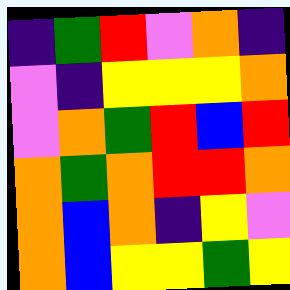[["indigo", "green", "red", "violet", "orange", "indigo"], ["violet", "indigo", "yellow", "yellow", "yellow", "orange"], ["violet", "orange", "green", "red", "blue", "red"], ["orange", "green", "orange", "red", "red", "orange"], ["orange", "blue", "orange", "indigo", "yellow", "violet"], ["orange", "blue", "yellow", "yellow", "green", "yellow"]]